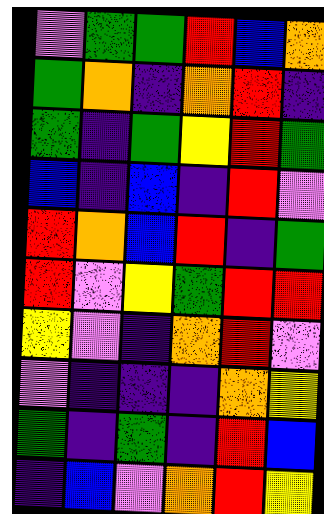[["violet", "green", "green", "red", "blue", "orange"], ["green", "orange", "indigo", "orange", "red", "indigo"], ["green", "indigo", "green", "yellow", "red", "green"], ["blue", "indigo", "blue", "indigo", "red", "violet"], ["red", "orange", "blue", "red", "indigo", "green"], ["red", "violet", "yellow", "green", "red", "red"], ["yellow", "violet", "indigo", "orange", "red", "violet"], ["violet", "indigo", "indigo", "indigo", "orange", "yellow"], ["green", "indigo", "green", "indigo", "red", "blue"], ["indigo", "blue", "violet", "orange", "red", "yellow"]]